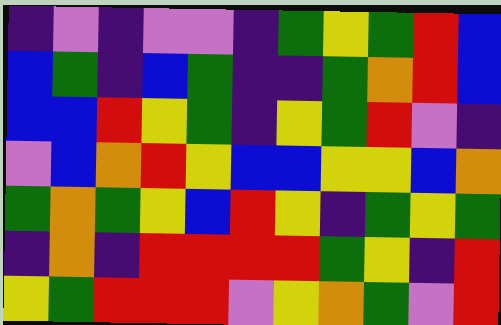[["indigo", "violet", "indigo", "violet", "violet", "indigo", "green", "yellow", "green", "red", "blue"], ["blue", "green", "indigo", "blue", "green", "indigo", "indigo", "green", "orange", "red", "blue"], ["blue", "blue", "red", "yellow", "green", "indigo", "yellow", "green", "red", "violet", "indigo"], ["violet", "blue", "orange", "red", "yellow", "blue", "blue", "yellow", "yellow", "blue", "orange"], ["green", "orange", "green", "yellow", "blue", "red", "yellow", "indigo", "green", "yellow", "green"], ["indigo", "orange", "indigo", "red", "red", "red", "red", "green", "yellow", "indigo", "red"], ["yellow", "green", "red", "red", "red", "violet", "yellow", "orange", "green", "violet", "red"]]